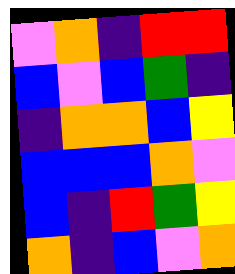[["violet", "orange", "indigo", "red", "red"], ["blue", "violet", "blue", "green", "indigo"], ["indigo", "orange", "orange", "blue", "yellow"], ["blue", "blue", "blue", "orange", "violet"], ["blue", "indigo", "red", "green", "yellow"], ["orange", "indigo", "blue", "violet", "orange"]]